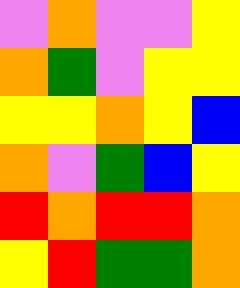[["violet", "orange", "violet", "violet", "yellow"], ["orange", "green", "violet", "yellow", "yellow"], ["yellow", "yellow", "orange", "yellow", "blue"], ["orange", "violet", "green", "blue", "yellow"], ["red", "orange", "red", "red", "orange"], ["yellow", "red", "green", "green", "orange"]]